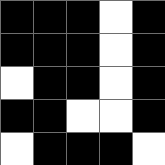[["black", "black", "black", "white", "black"], ["black", "black", "black", "white", "black"], ["white", "black", "black", "white", "black"], ["black", "black", "white", "white", "black"], ["white", "black", "black", "black", "white"]]